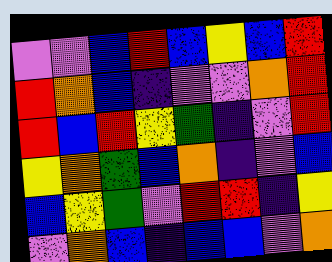[["violet", "violet", "blue", "red", "blue", "yellow", "blue", "red"], ["red", "orange", "blue", "indigo", "violet", "violet", "orange", "red"], ["red", "blue", "red", "yellow", "green", "indigo", "violet", "red"], ["yellow", "orange", "green", "blue", "orange", "indigo", "violet", "blue"], ["blue", "yellow", "green", "violet", "red", "red", "indigo", "yellow"], ["violet", "orange", "blue", "indigo", "blue", "blue", "violet", "orange"]]